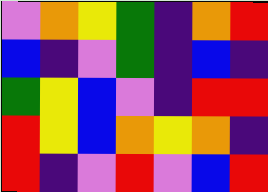[["violet", "orange", "yellow", "green", "indigo", "orange", "red"], ["blue", "indigo", "violet", "green", "indigo", "blue", "indigo"], ["green", "yellow", "blue", "violet", "indigo", "red", "red"], ["red", "yellow", "blue", "orange", "yellow", "orange", "indigo"], ["red", "indigo", "violet", "red", "violet", "blue", "red"]]